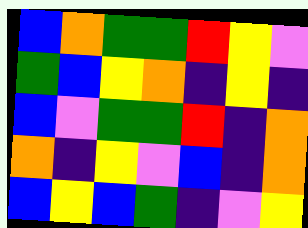[["blue", "orange", "green", "green", "red", "yellow", "violet"], ["green", "blue", "yellow", "orange", "indigo", "yellow", "indigo"], ["blue", "violet", "green", "green", "red", "indigo", "orange"], ["orange", "indigo", "yellow", "violet", "blue", "indigo", "orange"], ["blue", "yellow", "blue", "green", "indigo", "violet", "yellow"]]